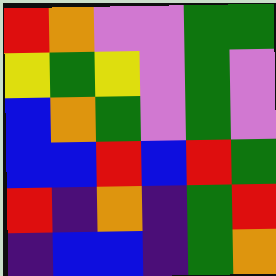[["red", "orange", "violet", "violet", "green", "green"], ["yellow", "green", "yellow", "violet", "green", "violet"], ["blue", "orange", "green", "violet", "green", "violet"], ["blue", "blue", "red", "blue", "red", "green"], ["red", "indigo", "orange", "indigo", "green", "red"], ["indigo", "blue", "blue", "indigo", "green", "orange"]]